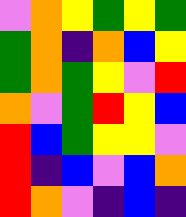[["violet", "orange", "yellow", "green", "yellow", "green"], ["green", "orange", "indigo", "orange", "blue", "yellow"], ["green", "orange", "green", "yellow", "violet", "red"], ["orange", "violet", "green", "red", "yellow", "blue"], ["red", "blue", "green", "yellow", "yellow", "violet"], ["red", "indigo", "blue", "violet", "blue", "orange"], ["red", "orange", "violet", "indigo", "blue", "indigo"]]